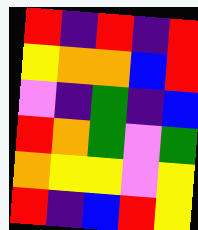[["red", "indigo", "red", "indigo", "red"], ["yellow", "orange", "orange", "blue", "red"], ["violet", "indigo", "green", "indigo", "blue"], ["red", "orange", "green", "violet", "green"], ["orange", "yellow", "yellow", "violet", "yellow"], ["red", "indigo", "blue", "red", "yellow"]]